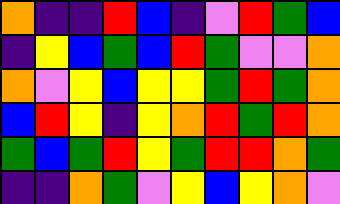[["orange", "indigo", "indigo", "red", "blue", "indigo", "violet", "red", "green", "blue"], ["indigo", "yellow", "blue", "green", "blue", "red", "green", "violet", "violet", "orange"], ["orange", "violet", "yellow", "blue", "yellow", "yellow", "green", "red", "green", "orange"], ["blue", "red", "yellow", "indigo", "yellow", "orange", "red", "green", "red", "orange"], ["green", "blue", "green", "red", "yellow", "green", "red", "red", "orange", "green"], ["indigo", "indigo", "orange", "green", "violet", "yellow", "blue", "yellow", "orange", "violet"]]